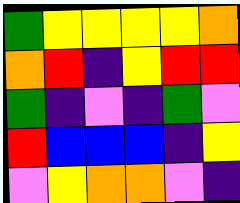[["green", "yellow", "yellow", "yellow", "yellow", "orange"], ["orange", "red", "indigo", "yellow", "red", "red"], ["green", "indigo", "violet", "indigo", "green", "violet"], ["red", "blue", "blue", "blue", "indigo", "yellow"], ["violet", "yellow", "orange", "orange", "violet", "indigo"]]